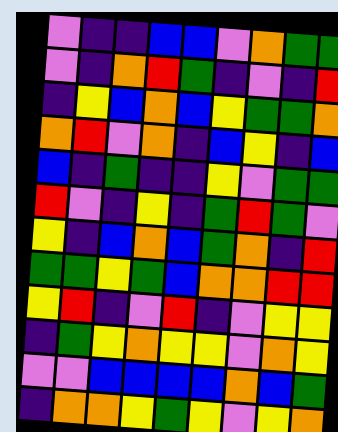[["violet", "indigo", "indigo", "blue", "blue", "violet", "orange", "green", "green"], ["violet", "indigo", "orange", "red", "green", "indigo", "violet", "indigo", "red"], ["indigo", "yellow", "blue", "orange", "blue", "yellow", "green", "green", "orange"], ["orange", "red", "violet", "orange", "indigo", "blue", "yellow", "indigo", "blue"], ["blue", "indigo", "green", "indigo", "indigo", "yellow", "violet", "green", "green"], ["red", "violet", "indigo", "yellow", "indigo", "green", "red", "green", "violet"], ["yellow", "indigo", "blue", "orange", "blue", "green", "orange", "indigo", "red"], ["green", "green", "yellow", "green", "blue", "orange", "orange", "red", "red"], ["yellow", "red", "indigo", "violet", "red", "indigo", "violet", "yellow", "yellow"], ["indigo", "green", "yellow", "orange", "yellow", "yellow", "violet", "orange", "yellow"], ["violet", "violet", "blue", "blue", "blue", "blue", "orange", "blue", "green"], ["indigo", "orange", "orange", "yellow", "green", "yellow", "violet", "yellow", "orange"]]